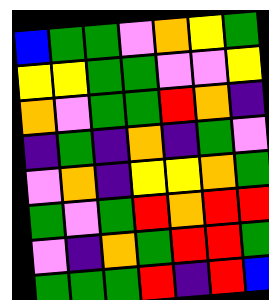[["blue", "green", "green", "violet", "orange", "yellow", "green"], ["yellow", "yellow", "green", "green", "violet", "violet", "yellow"], ["orange", "violet", "green", "green", "red", "orange", "indigo"], ["indigo", "green", "indigo", "orange", "indigo", "green", "violet"], ["violet", "orange", "indigo", "yellow", "yellow", "orange", "green"], ["green", "violet", "green", "red", "orange", "red", "red"], ["violet", "indigo", "orange", "green", "red", "red", "green"], ["green", "green", "green", "red", "indigo", "red", "blue"]]